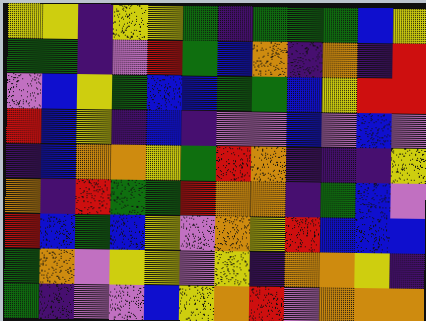[["yellow", "yellow", "indigo", "yellow", "yellow", "green", "indigo", "green", "green", "green", "blue", "yellow"], ["green", "green", "indigo", "violet", "red", "green", "blue", "orange", "indigo", "orange", "indigo", "red"], ["violet", "blue", "yellow", "green", "blue", "blue", "green", "green", "blue", "yellow", "red", "red"], ["red", "blue", "yellow", "indigo", "blue", "indigo", "violet", "violet", "blue", "violet", "blue", "violet"], ["indigo", "blue", "orange", "orange", "yellow", "green", "red", "orange", "indigo", "indigo", "indigo", "yellow"], ["orange", "indigo", "red", "green", "green", "red", "orange", "orange", "indigo", "green", "blue", "violet"], ["red", "blue", "green", "blue", "yellow", "violet", "orange", "yellow", "red", "blue", "blue", "blue"], ["green", "orange", "violet", "yellow", "yellow", "violet", "yellow", "indigo", "orange", "orange", "yellow", "indigo"], ["green", "indigo", "violet", "violet", "blue", "yellow", "orange", "red", "violet", "orange", "orange", "orange"]]